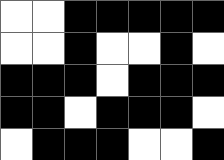[["white", "white", "black", "black", "black", "black", "black"], ["white", "white", "black", "white", "white", "black", "white"], ["black", "black", "black", "white", "black", "black", "black"], ["black", "black", "white", "black", "black", "black", "white"], ["white", "black", "black", "black", "white", "white", "black"]]